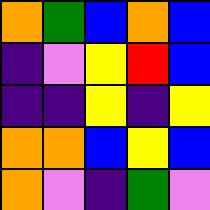[["orange", "green", "blue", "orange", "blue"], ["indigo", "violet", "yellow", "red", "blue"], ["indigo", "indigo", "yellow", "indigo", "yellow"], ["orange", "orange", "blue", "yellow", "blue"], ["orange", "violet", "indigo", "green", "violet"]]